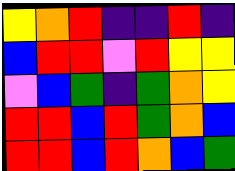[["yellow", "orange", "red", "indigo", "indigo", "red", "indigo"], ["blue", "red", "red", "violet", "red", "yellow", "yellow"], ["violet", "blue", "green", "indigo", "green", "orange", "yellow"], ["red", "red", "blue", "red", "green", "orange", "blue"], ["red", "red", "blue", "red", "orange", "blue", "green"]]